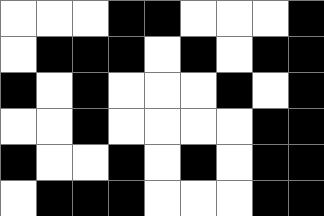[["white", "white", "white", "black", "black", "white", "white", "white", "black"], ["white", "black", "black", "black", "white", "black", "white", "black", "black"], ["black", "white", "black", "white", "white", "white", "black", "white", "black"], ["white", "white", "black", "white", "white", "white", "white", "black", "black"], ["black", "white", "white", "black", "white", "black", "white", "black", "black"], ["white", "black", "black", "black", "white", "white", "white", "black", "black"]]